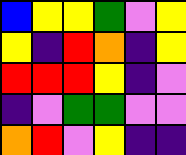[["blue", "yellow", "yellow", "green", "violet", "yellow"], ["yellow", "indigo", "red", "orange", "indigo", "yellow"], ["red", "red", "red", "yellow", "indigo", "violet"], ["indigo", "violet", "green", "green", "violet", "violet"], ["orange", "red", "violet", "yellow", "indigo", "indigo"]]